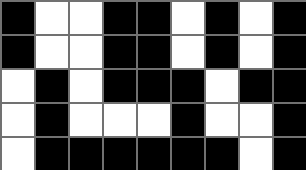[["black", "white", "white", "black", "black", "white", "black", "white", "black"], ["black", "white", "white", "black", "black", "white", "black", "white", "black"], ["white", "black", "white", "black", "black", "black", "white", "black", "black"], ["white", "black", "white", "white", "white", "black", "white", "white", "black"], ["white", "black", "black", "black", "black", "black", "black", "white", "black"]]